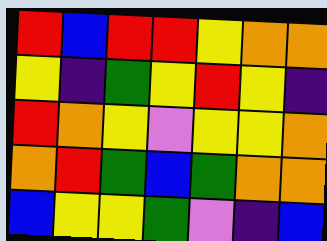[["red", "blue", "red", "red", "yellow", "orange", "orange"], ["yellow", "indigo", "green", "yellow", "red", "yellow", "indigo"], ["red", "orange", "yellow", "violet", "yellow", "yellow", "orange"], ["orange", "red", "green", "blue", "green", "orange", "orange"], ["blue", "yellow", "yellow", "green", "violet", "indigo", "blue"]]